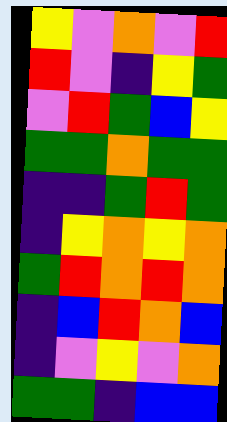[["yellow", "violet", "orange", "violet", "red"], ["red", "violet", "indigo", "yellow", "green"], ["violet", "red", "green", "blue", "yellow"], ["green", "green", "orange", "green", "green"], ["indigo", "indigo", "green", "red", "green"], ["indigo", "yellow", "orange", "yellow", "orange"], ["green", "red", "orange", "red", "orange"], ["indigo", "blue", "red", "orange", "blue"], ["indigo", "violet", "yellow", "violet", "orange"], ["green", "green", "indigo", "blue", "blue"]]